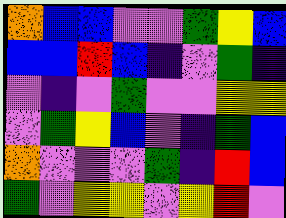[["orange", "blue", "blue", "violet", "violet", "green", "yellow", "blue"], ["blue", "blue", "red", "blue", "indigo", "violet", "green", "indigo"], ["violet", "indigo", "violet", "green", "violet", "violet", "yellow", "yellow"], ["violet", "green", "yellow", "blue", "violet", "indigo", "green", "blue"], ["orange", "violet", "violet", "violet", "green", "indigo", "red", "blue"], ["green", "violet", "yellow", "yellow", "violet", "yellow", "red", "violet"]]